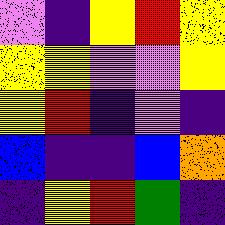[["violet", "indigo", "yellow", "red", "yellow"], ["yellow", "yellow", "violet", "violet", "yellow"], ["yellow", "red", "indigo", "violet", "indigo"], ["blue", "indigo", "indigo", "blue", "orange"], ["indigo", "yellow", "red", "green", "indigo"]]